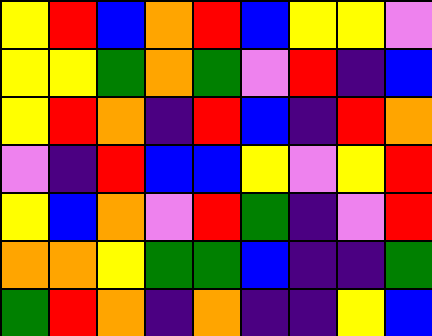[["yellow", "red", "blue", "orange", "red", "blue", "yellow", "yellow", "violet"], ["yellow", "yellow", "green", "orange", "green", "violet", "red", "indigo", "blue"], ["yellow", "red", "orange", "indigo", "red", "blue", "indigo", "red", "orange"], ["violet", "indigo", "red", "blue", "blue", "yellow", "violet", "yellow", "red"], ["yellow", "blue", "orange", "violet", "red", "green", "indigo", "violet", "red"], ["orange", "orange", "yellow", "green", "green", "blue", "indigo", "indigo", "green"], ["green", "red", "orange", "indigo", "orange", "indigo", "indigo", "yellow", "blue"]]